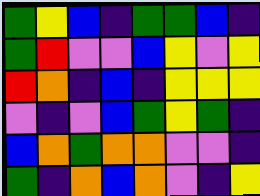[["green", "yellow", "blue", "indigo", "green", "green", "blue", "indigo"], ["green", "red", "violet", "violet", "blue", "yellow", "violet", "yellow"], ["red", "orange", "indigo", "blue", "indigo", "yellow", "yellow", "yellow"], ["violet", "indigo", "violet", "blue", "green", "yellow", "green", "indigo"], ["blue", "orange", "green", "orange", "orange", "violet", "violet", "indigo"], ["green", "indigo", "orange", "blue", "orange", "violet", "indigo", "yellow"]]